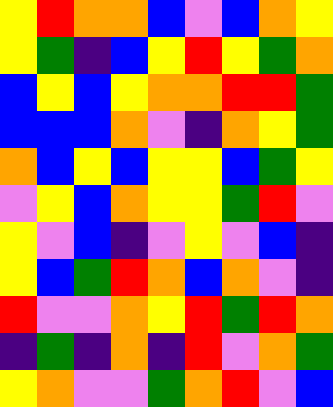[["yellow", "red", "orange", "orange", "blue", "violet", "blue", "orange", "yellow"], ["yellow", "green", "indigo", "blue", "yellow", "red", "yellow", "green", "orange"], ["blue", "yellow", "blue", "yellow", "orange", "orange", "red", "red", "green"], ["blue", "blue", "blue", "orange", "violet", "indigo", "orange", "yellow", "green"], ["orange", "blue", "yellow", "blue", "yellow", "yellow", "blue", "green", "yellow"], ["violet", "yellow", "blue", "orange", "yellow", "yellow", "green", "red", "violet"], ["yellow", "violet", "blue", "indigo", "violet", "yellow", "violet", "blue", "indigo"], ["yellow", "blue", "green", "red", "orange", "blue", "orange", "violet", "indigo"], ["red", "violet", "violet", "orange", "yellow", "red", "green", "red", "orange"], ["indigo", "green", "indigo", "orange", "indigo", "red", "violet", "orange", "green"], ["yellow", "orange", "violet", "violet", "green", "orange", "red", "violet", "blue"]]